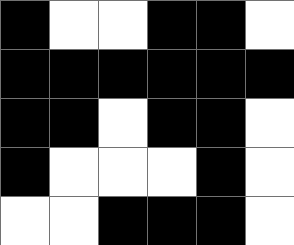[["black", "white", "white", "black", "black", "white"], ["black", "black", "black", "black", "black", "black"], ["black", "black", "white", "black", "black", "white"], ["black", "white", "white", "white", "black", "white"], ["white", "white", "black", "black", "black", "white"]]